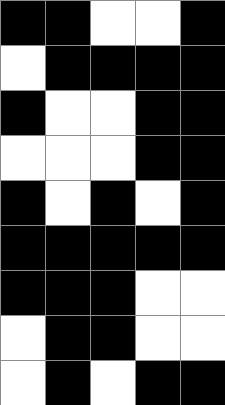[["black", "black", "white", "white", "black"], ["white", "black", "black", "black", "black"], ["black", "white", "white", "black", "black"], ["white", "white", "white", "black", "black"], ["black", "white", "black", "white", "black"], ["black", "black", "black", "black", "black"], ["black", "black", "black", "white", "white"], ["white", "black", "black", "white", "white"], ["white", "black", "white", "black", "black"]]